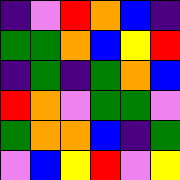[["indigo", "violet", "red", "orange", "blue", "indigo"], ["green", "green", "orange", "blue", "yellow", "red"], ["indigo", "green", "indigo", "green", "orange", "blue"], ["red", "orange", "violet", "green", "green", "violet"], ["green", "orange", "orange", "blue", "indigo", "green"], ["violet", "blue", "yellow", "red", "violet", "yellow"]]